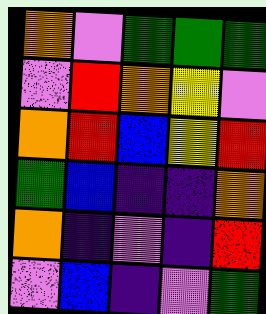[["orange", "violet", "green", "green", "green"], ["violet", "red", "orange", "yellow", "violet"], ["orange", "red", "blue", "yellow", "red"], ["green", "blue", "indigo", "indigo", "orange"], ["orange", "indigo", "violet", "indigo", "red"], ["violet", "blue", "indigo", "violet", "green"]]